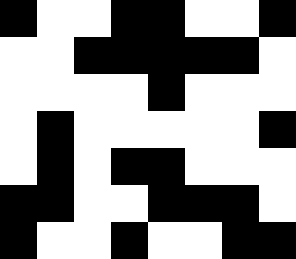[["black", "white", "white", "black", "black", "white", "white", "black"], ["white", "white", "black", "black", "black", "black", "black", "white"], ["white", "white", "white", "white", "black", "white", "white", "white"], ["white", "black", "white", "white", "white", "white", "white", "black"], ["white", "black", "white", "black", "black", "white", "white", "white"], ["black", "black", "white", "white", "black", "black", "black", "white"], ["black", "white", "white", "black", "white", "white", "black", "black"]]